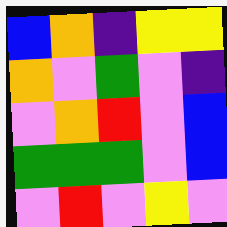[["blue", "orange", "indigo", "yellow", "yellow"], ["orange", "violet", "green", "violet", "indigo"], ["violet", "orange", "red", "violet", "blue"], ["green", "green", "green", "violet", "blue"], ["violet", "red", "violet", "yellow", "violet"]]